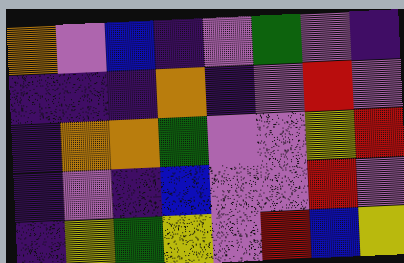[["orange", "violet", "blue", "indigo", "violet", "green", "violet", "indigo"], ["indigo", "indigo", "indigo", "orange", "indigo", "violet", "red", "violet"], ["indigo", "orange", "orange", "green", "violet", "violet", "yellow", "red"], ["indigo", "violet", "indigo", "blue", "violet", "violet", "red", "violet"], ["indigo", "yellow", "green", "yellow", "violet", "red", "blue", "yellow"]]